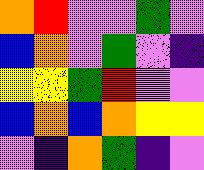[["orange", "red", "violet", "violet", "green", "violet"], ["blue", "orange", "violet", "green", "violet", "indigo"], ["yellow", "yellow", "green", "red", "violet", "violet"], ["blue", "orange", "blue", "orange", "yellow", "yellow"], ["violet", "indigo", "orange", "green", "indigo", "violet"]]